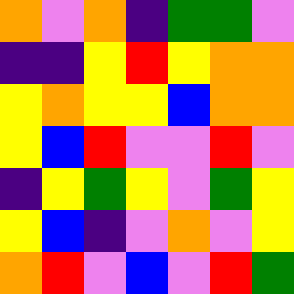[["orange", "violet", "orange", "indigo", "green", "green", "violet"], ["indigo", "indigo", "yellow", "red", "yellow", "orange", "orange"], ["yellow", "orange", "yellow", "yellow", "blue", "orange", "orange"], ["yellow", "blue", "red", "violet", "violet", "red", "violet"], ["indigo", "yellow", "green", "yellow", "violet", "green", "yellow"], ["yellow", "blue", "indigo", "violet", "orange", "violet", "yellow"], ["orange", "red", "violet", "blue", "violet", "red", "green"]]